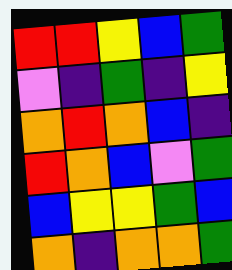[["red", "red", "yellow", "blue", "green"], ["violet", "indigo", "green", "indigo", "yellow"], ["orange", "red", "orange", "blue", "indigo"], ["red", "orange", "blue", "violet", "green"], ["blue", "yellow", "yellow", "green", "blue"], ["orange", "indigo", "orange", "orange", "green"]]